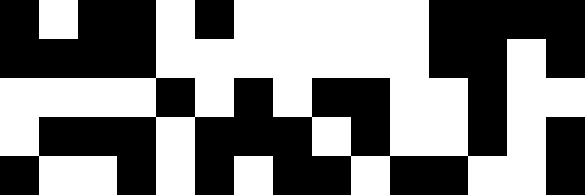[["black", "white", "black", "black", "white", "black", "white", "white", "white", "white", "white", "black", "black", "black", "black"], ["black", "black", "black", "black", "white", "white", "white", "white", "white", "white", "white", "black", "black", "white", "black"], ["white", "white", "white", "white", "black", "white", "black", "white", "black", "black", "white", "white", "black", "white", "white"], ["white", "black", "black", "black", "white", "black", "black", "black", "white", "black", "white", "white", "black", "white", "black"], ["black", "white", "white", "black", "white", "black", "white", "black", "black", "white", "black", "black", "white", "white", "black"]]